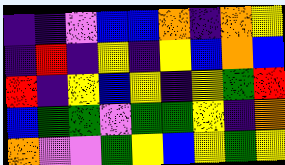[["indigo", "indigo", "violet", "blue", "blue", "orange", "indigo", "orange", "yellow"], ["indigo", "red", "indigo", "yellow", "indigo", "yellow", "blue", "orange", "blue"], ["red", "indigo", "yellow", "blue", "yellow", "indigo", "yellow", "green", "red"], ["blue", "green", "green", "violet", "green", "green", "yellow", "indigo", "orange"], ["orange", "violet", "violet", "green", "yellow", "blue", "yellow", "green", "yellow"]]